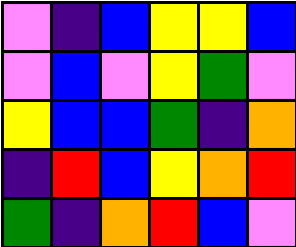[["violet", "indigo", "blue", "yellow", "yellow", "blue"], ["violet", "blue", "violet", "yellow", "green", "violet"], ["yellow", "blue", "blue", "green", "indigo", "orange"], ["indigo", "red", "blue", "yellow", "orange", "red"], ["green", "indigo", "orange", "red", "blue", "violet"]]